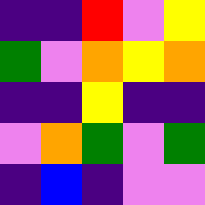[["indigo", "indigo", "red", "violet", "yellow"], ["green", "violet", "orange", "yellow", "orange"], ["indigo", "indigo", "yellow", "indigo", "indigo"], ["violet", "orange", "green", "violet", "green"], ["indigo", "blue", "indigo", "violet", "violet"]]